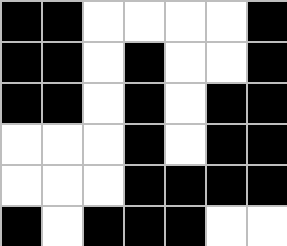[["black", "black", "white", "white", "white", "white", "black"], ["black", "black", "white", "black", "white", "white", "black"], ["black", "black", "white", "black", "white", "black", "black"], ["white", "white", "white", "black", "white", "black", "black"], ["white", "white", "white", "black", "black", "black", "black"], ["black", "white", "black", "black", "black", "white", "white"]]